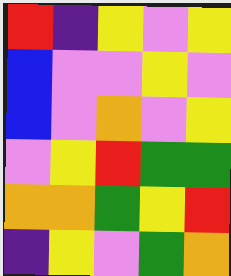[["red", "indigo", "yellow", "violet", "yellow"], ["blue", "violet", "violet", "yellow", "violet"], ["blue", "violet", "orange", "violet", "yellow"], ["violet", "yellow", "red", "green", "green"], ["orange", "orange", "green", "yellow", "red"], ["indigo", "yellow", "violet", "green", "orange"]]